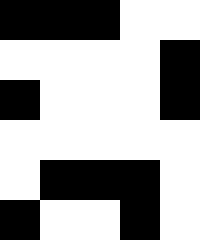[["black", "black", "black", "white", "white"], ["white", "white", "white", "white", "black"], ["black", "white", "white", "white", "black"], ["white", "white", "white", "white", "white"], ["white", "black", "black", "black", "white"], ["black", "white", "white", "black", "white"]]